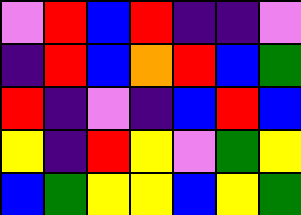[["violet", "red", "blue", "red", "indigo", "indigo", "violet"], ["indigo", "red", "blue", "orange", "red", "blue", "green"], ["red", "indigo", "violet", "indigo", "blue", "red", "blue"], ["yellow", "indigo", "red", "yellow", "violet", "green", "yellow"], ["blue", "green", "yellow", "yellow", "blue", "yellow", "green"]]